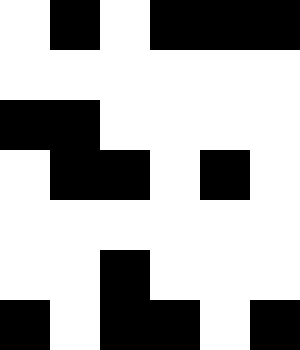[["white", "black", "white", "black", "black", "black"], ["white", "white", "white", "white", "white", "white"], ["black", "black", "white", "white", "white", "white"], ["white", "black", "black", "white", "black", "white"], ["white", "white", "white", "white", "white", "white"], ["white", "white", "black", "white", "white", "white"], ["black", "white", "black", "black", "white", "black"]]